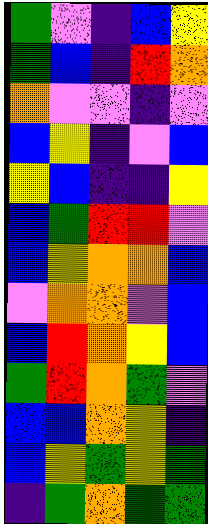[["green", "violet", "indigo", "blue", "yellow"], ["green", "blue", "indigo", "red", "orange"], ["orange", "violet", "violet", "indigo", "violet"], ["blue", "yellow", "indigo", "violet", "blue"], ["yellow", "blue", "indigo", "indigo", "yellow"], ["blue", "green", "red", "red", "violet"], ["blue", "yellow", "orange", "orange", "blue"], ["violet", "orange", "orange", "violet", "blue"], ["blue", "red", "orange", "yellow", "blue"], ["green", "red", "orange", "green", "violet"], ["blue", "blue", "orange", "yellow", "indigo"], ["blue", "yellow", "green", "yellow", "green"], ["indigo", "green", "orange", "green", "green"]]